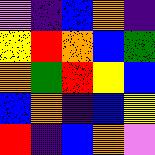[["violet", "indigo", "blue", "orange", "indigo"], ["yellow", "red", "orange", "blue", "green"], ["orange", "green", "red", "yellow", "blue"], ["blue", "orange", "indigo", "blue", "yellow"], ["red", "indigo", "blue", "orange", "violet"]]